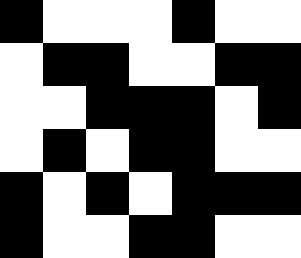[["black", "white", "white", "white", "black", "white", "white"], ["white", "black", "black", "white", "white", "black", "black"], ["white", "white", "black", "black", "black", "white", "black"], ["white", "black", "white", "black", "black", "white", "white"], ["black", "white", "black", "white", "black", "black", "black"], ["black", "white", "white", "black", "black", "white", "white"]]